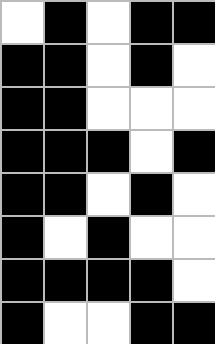[["white", "black", "white", "black", "black"], ["black", "black", "white", "black", "white"], ["black", "black", "white", "white", "white"], ["black", "black", "black", "white", "black"], ["black", "black", "white", "black", "white"], ["black", "white", "black", "white", "white"], ["black", "black", "black", "black", "white"], ["black", "white", "white", "black", "black"]]